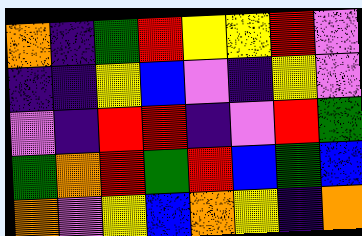[["orange", "indigo", "green", "red", "yellow", "yellow", "red", "violet"], ["indigo", "indigo", "yellow", "blue", "violet", "indigo", "yellow", "violet"], ["violet", "indigo", "red", "red", "indigo", "violet", "red", "green"], ["green", "orange", "red", "green", "red", "blue", "green", "blue"], ["orange", "violet", "yellow", "blue", "orange", "yellow", "indigo", "orange"]]